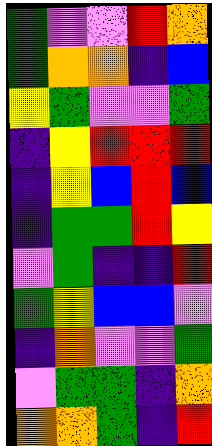[["green", "violet", "violet", "red", "orange"], ["green", "orange", "orange", "indigo", "blue"], ["yellow", "green", "violet", "violet", "green"], ["indigo", "yellow", "red", "red", "red"], ["indigo", "yellow", "blue", "red", "blue"], ["indigo", "green", "green", "red", "yellow"], ["violet", "green", "indigo", "indigo", "red"], ["green", "yellow", "blue", "blue", "violet"], ["indigo", "orange", "violet", "violet", "green"], ["violet", "green", "green", "indigo", "orange"], ["orange", "orange", "green", "indigo", "red"]]